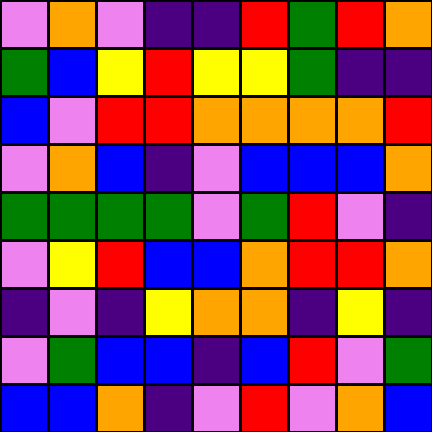[["violet", "orange", "violet", "indigo", "indigo", "red", "green", "red", "orange"], ["green", "blue", "yellow", "red", "yellow", "yellow", "green", "indigo", "indigo"], ["blue", "violet", "red", "red", "orange", "orange", "orange", "orange", "red"], ["violet", "orange", "blue", "indigo", "violet", "blue", "blue", "blue", "orange"], ["green", "green", "green", "green", "violet", "green", "red", "violet", "indigo"], ["violet", "yellow", "red", "blue", "blue", "orange", "red", "red", "orange"], ["indigo", "violet", "indigo", "yellow", "orange", "orange", "indigo", "yellow", "indigo"], ["violet", "green", "blue", "blue", "indigo", "blue", "red", "violet", "green"], ["blue", "blue", "orange", "indigo", "violet", "red", "violet", "orange", "blue"]]